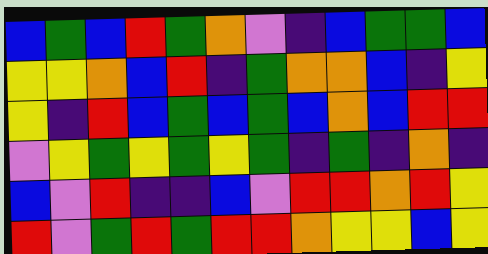[["blue", "green", "blue", "red", "green", "orange", "violet", "indigo", "blue", "green", "green", "blue"], ["yellow", "yellow", "orange", "blue", "red", "indigo", "green", "orange", "orange", "blue", "indigo", "yellow"], ["yellow", "indigo", "red", "blue", "green", "blue", "green", "blue", "orange", "blue", "red", "red"], ["violet", "yellow", "green", "yellow", "green", "yellow", "green", "indigo", "green", "indigo", "orange", "indigo"], ["blue", "violet", "red", "indigo", "indigo", "blue", "violet", "red", "red", "orange", "red", "yellow"], ["red", "violet", "green", "red", "green", "red", "red", "orange", "yellow", "yellow", "blue", "yellow"]]